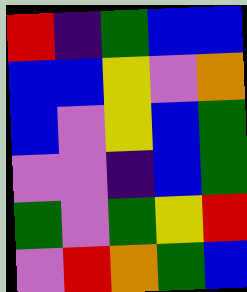[["red", "indigo", "green", "blue", "blue"], ["blue", "blue", "yellow", "violet", "orange"], ["blue", "violet", "yellow", "blue", "green"], ["violet", "violet", "indigo", "blue", "green"], ["green", "violet", "green", "yellow", "red"], ["violet", "red", "orange", "green", "blue"]]